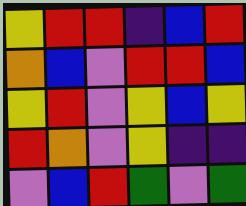[["yellow", "red", "red", "indigo", "blue", "red"], ["orange", "blue", "violet", "red", "red", "blue"], ["yellow", "red", "violet", "yellow", "blue", "yellow"], ["red", "orange", "violet", "yellow", "indigo", "indigo"], ["violet", "blue", "red", "green", "violet", "green"]]